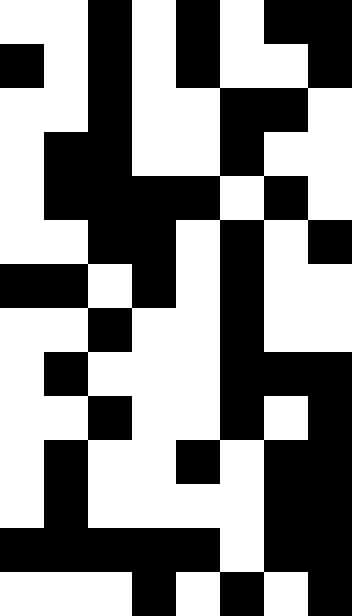[["white", "white", "black", "white", "black", "white", "black", "black"], ["black", "white", "black", "white", "black", "white", "white", "black"], ["white", "white", "black", "white", "white", "black", "black", "white"], ["white", "black", "black", "white", "white", "black", "white", "white"], ["white", "black", "black", "black", "black", "white", "black", "white"], ["white", "white", "black", "black", "white", "black", "white", "black"], ["black", "black", "white", "black", "white", "black", "white", "white"], ["white", "white", "black", "white", "white", "black", "white", "white"], ["white", "black", "white", "white", "white", "black", "black", "black"], ["white", "white", "black", "white", "white", "black", "white", "black"], ["white", "black", "white", "white", "black", "white", "black", "black"], ["white", "black", "white", "white", "white", "white", "black", "black"], ["black", "black", "black", "black", "black", "white", "black", "black"], ["white", "white", "white", "black", "white", "black", "white", "black"]]